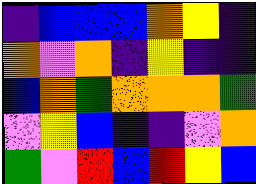[["indigo", "blue", "blue", "blue", "orange", "yellow", "indigo"], ["orange", "violet", "orange", "indigo", "yellow", "indigo", "indigo"], ["blue", "orange", "green", "orange", "orange", "orange", "green"], ["violet", "yellow", "blue", "indigo", "indigo", "violet", "orange"], ["green", "violet", "red", "blue", "red", "yellow", "blue"]]